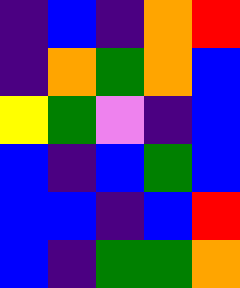[["indigo", "blue", "indigo", "orange", "red"], ["indigo", "orange", "green", "orange", "blue"], ["yellow", "green", "violet", "indigo", "blue"], ["blue", "indigo", "blue", "green", "blue"], ["blue", "blue", "indigo", "blue", "red"], ["blue", "indigo", "green", "green", "orange"]]